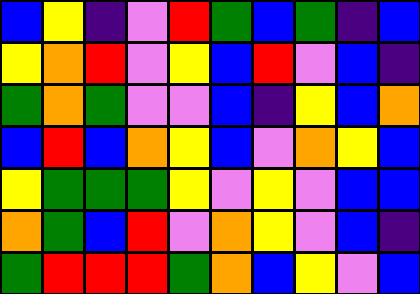[["blue", "yellow", "indigo", "violet", "red", "green", "blue", "green", "indigo", "blue"], ["yellow", "orange", "red", "violet", "yellow", "blue", "red", "violet", "blue", "indigo"], ["green", "orange", "green", "violet", "violet", "blue", "indigo", "yellow", "blue", "orange"], ["blue", "red", "blue", "orange", "yellow", "blue", "violet", "orange", "yellow", "blue"], ["yellow", "green", "green", "green", "yellow", "violet", "yellow", "violet", "blue", "blue"], ["orange", "green", "blue", "red", "violet", "orange", "yellow", "violet", "blue", "indigo"], ["green", "red", "red", "red", "green", "orange", "blue", "yellow", "violet", "blue"]]